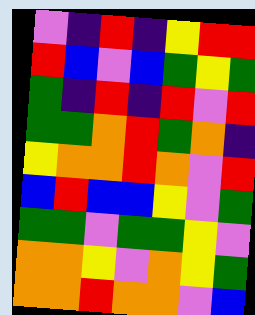[["violet", "indigo", "red", "indigo", "yellow", "red", "red"], ["red", "blue", "violet", "blue", "green", "yellow", "green"], ["green", "indigo", "red", "indigo", "red", "violet", "red"], ["green", "green", "orange", "red", "green", "orange", "indigo"], ["yellow", "orange", "orange", "red", "orange", "violet", "red"], ["blue", "red", "blue", "blue", "yellow", "violet", "green"], ["green", "green", "violet", "green", "green", "yellow", "violet"], ["orange", "orange", "yellow", "violet", "orange", "yellow", "green"], ["orange", "orange", "red", "orange", "orange", "violet", "blue"]]